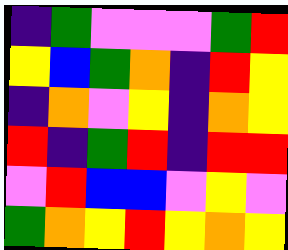[["indigo", "green", "violet", "violet", "violet", "green", "red"], ["yellow", "blue", "green", "orange", "indigo", "red", "yellow"], ["indigo", "orange", "violet", "yellow", "indigo", "orange", "yellow"], ["red", "indigo", "green", "red", "indigo", "red", "red"], ["violet", "red", "blue", "blue", "violet", "yellow", "violet"], ["green", "orange", "yellow", "red", "yellow", "orange", "yellow"]]